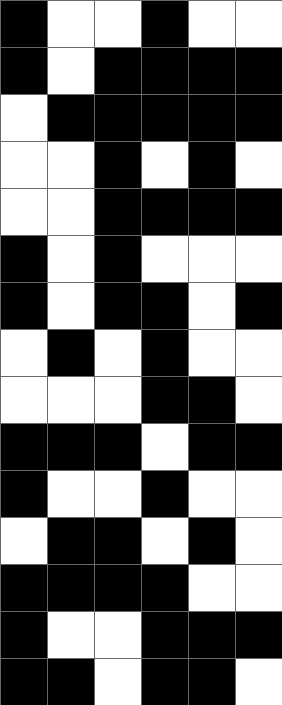[["black", "white", "white", "black", "white", "white"], ["black", "white", "black", "black", "black", "black"], ["white", "black", "black", "black", "black", "black"], ["white", "white", "black", "white", "black", "white"], ["white", "white", "black", "black", "black", "black"], ["black", "white", "black", "white", "white", "white"], ["black", "white", "black", "black", "white", "black"], ["white", "black", "white", "black", "white", "white"], ["white", "white", "white", "black", "black", "white"], ["black", "black", "black", "white", "black", "black"], ["black", "white", "white", "black", "white", "white"], ["white", "black", "black", "white", "black", "white"], ["black", "black", "black", "black", "white", "white"], ["black", "white", "white", "black", "black", "black"], ["black", "black", "white", "black", "black", "white"]]